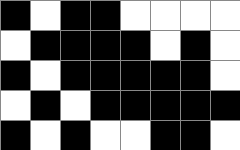[["black", "white", "black", "black", "white", "white", "white", "white"], ["white", "black", "black", "black", "black", "white", "black", "white"], ["black", "white", "black", "black", "black", "black", "black", "white"], ["white", "black", "white", "black", "black", "black", "black", "black"], ["black", "white", "black", "white", "white", "black", "black", "white"]]